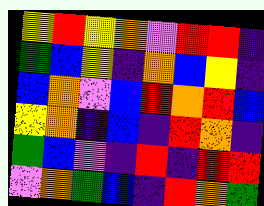[["yellow", "red", "yellow", "orange", "violet", "red", "red", "indigo"], ["green", "blue", "yellow", "indigo", "orange", "blue", "yellow", "indigo"], ["blue", "orange", "violet", "blue", "red", "orange", "red", "blue"], ["yellow", "orange", "indigo", "blue", "indigo", "red", "orange", "indigo"], ["green", "blue", "violet", "indigo", "red", "indigo", "red", "red"], ["violet", "orange", "green", "blue", "indigo", "red", "orange", "green"]]